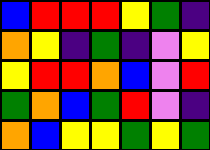[["blue", "red", "red", "red", "yellow", "green", "indigo"], ["orange", "yellow", "indigo", "green", "indigo", "violet", "yellow"], ["yellow", "red", "red", "orange", "blue", "violet", "red"], ["green", "orange", "blue", "green", "red", "violet", "indigo"], ["orange", "blue", "yellow", "yellow", "green", "yellow", "green"]]